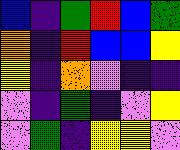[["blue", "indigo", "green", "red", "blue", "green"], ["orange", "indigo", "red", "blue", "blue", "yellow"], ["yellow", "indigo", "orange", "violet", "indigo", "indigo"], ["violet", "indigo", "green", "indigo", "violet", "yellow"], ["violet", "green", "indigo", "yellow", "yellow", "violet"]]